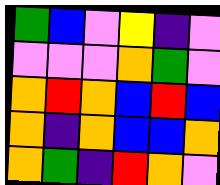[["green", "blue", "violet", "yellow", "indigo", "violet"], ["violet", "violet", "violet", "orange", "green", "violet"], ["orange", "red", "orange", "blue", "red", "blue"], ["orange", "indigo", "orange", "blue", "blue", "orange"], ["orange", "green", "indigo", "red", "orange", "violet"]]